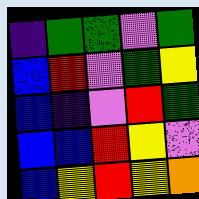[["indigo", "green", "green", "violet", "green"], ["blue", "red", "violet", "green", "yellow"], ["blue", "indigo", "violet", "red", "green"], ["blue", "blue", "red", "yellow", "violet"], ["blue", "yellow", "red", "yellow", "orange"]]